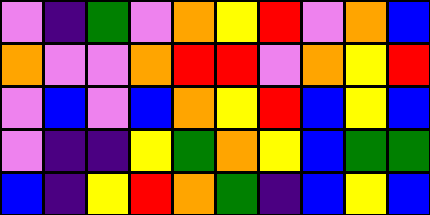[["violet", "indigo", "green", "violet", "orange", "yellow", "red", "violet", "orange", "blue"], ["orange", "violet", "violet", "orange", "red", "red", "violet", "orange", "yellow", "red"], ["violet", "blue", "violet", "blue", "orange", "yellow", "red", "blue", "yellow", "blue"], ["violet", "indigo", "indigo", "yellow", "green", "orange", "yellow", "blue", "green", "green"], ["blue", "indigo", "yellow", "red", "orange", "green", "indigo", "blue", "yellow", "blue"]]